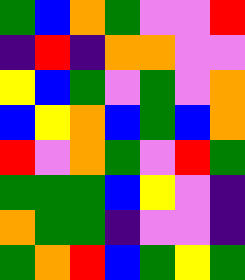[["green", "blue", "orange", "green", "violet", "violet", "red"], ["indigo", "red", "indigo", "orange", "orange", "violet", "violet"], ["yellow", "blue", "green", "violet", "green", "violet", "orange"], ["blue", "yellow", "orange", "blue", "green", "blue", "orange"], ["red", "violet", "orange", "green", "violet", "red", "green"], ["green", "green", "green", "blue", "yellow", "violet", "indigo"], ["orange", "green", "green", "indigo", "violet", "violet", "indigo"], ["green", "orange", "red", "blue", "green", "yellow", "green"]]